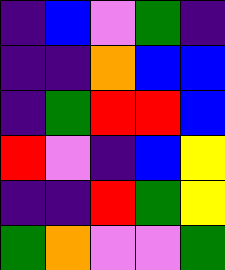[["indigo", "blue", "violet", "green", "indigo"], ["indigo", "indigo", "orange", "blue", "blue"], ["indigo", "green", "red", "red", "blue"], ["red", "violet", "indigo", "blue", "yellow"], ["indigo", "indigo", "red", "green", "yellow"], ["green", "orange", "violet", "violet", "green"]]